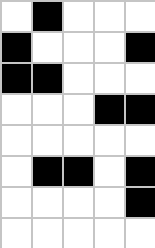[["white", "black", "white", "white", "white"], ["black", "white", "white", "white", "black"], ["black", "black", "white", "white", "white"], ["white", "white", "white", "black", "black"], ["white", "white", "white", "white", "white"], ["white", "black", "black", "white", "black"], ["white", "white", "white", "white", "black"], ["white", "white", "white", "white", "white"]]